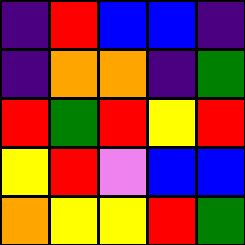[["indigo", "red", "blue", "blue", "indigo"], ["indigo", "orange", "orange", "indigo", "green"], ["red", "green", "red", "yellow", "red"], ["yellow", "red", "violet", "blue", "blue"], ["orange", "yellow", "yellow", "red", "green"]]